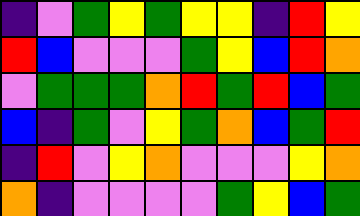[["indigo", "violet", "green", "yellow", "green", "yellow", "yellow", "indigo", "red", "yellow"], ["red", "blue", "violet", "violet", "violet", "green", "yellow", "blue", "red", "orange"], ["violet", "green", "green", "green", "orange", "red", "green", "red", "blue", "green"], ["blue", "indigo", "green", "violet", "yellow", "green", "orange", "blue", "green", "red"], ["indigo", "red", "violet", "yellow", "orange", "violet", "violet", "violet", "yellow", "orange"], ["orange", "indigo", "violet", "violet", "violet", "violet", "green", "yellow", "blue", "green"]]